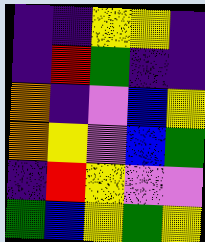[["indigo", "indigo", "yellow", "yellow", "indigo"], ["indigo", "red", "green", "indigo", "indigo"], ["orange", "indigo", "violet", "blue", "yellow"], ["orange", "yellow", "violet", "blue", "green"], ["indigo", "red", "yellow", "violet", "violet"], ["green", "blue", "yellow", "green", "yellow"]]